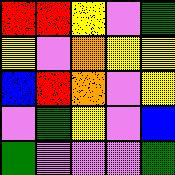[["red", "red", "yellow", "violet", "green"], ["yellow", "violet", "orange", "yellow", "yellow"], ["blue", "red", "orange", "violet", "yellow"], ["violet", "green", "yellow", "violet", "blue"], ["green", "violet", "violet", "violet", "green"]]